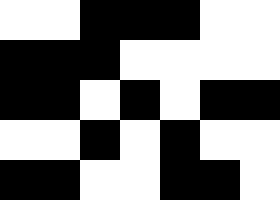[["white", "white", "black", "black", "black", "white", "white"], ["black", "black", "black", "white", "white", "white", "white"], ["black", "black", "white", "black", "white", "black", "black"], ["white", "white", "black", "white", "black", "white", "white"], ["black", "black", "white", "white", "black", "black", "white"]]